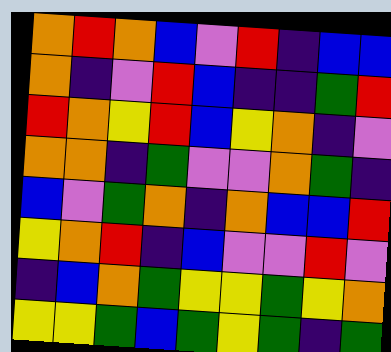[["orange", "red", "orange", "blue", "violet", "red", "indigo", "blue", "blue"], ["orange", "indigo", "violet", "red", "blue", "indigo", "indigo", "green", "red"], ["red", "orange", "yellow", "red", "blue", "yellow", "orange", "indigo", "violet"], ["orange", "orange", "indigo", "green", "violet", "violet", "orange", "green", "indigo"], ["blue", "violet", "green", "orange", "indigo", "orange", "blue", "blue", "red"], ["yellow", "orange", "red", "indigo", "blue", "violet", "violet", "red", "violet"], ["indigo", "blue", "orange", "green", "yellow", "yellow", "green", "yellow", "orange"], ["yellow", "yellow", "green", "blue", "green", "yellow", "green", "indigo", "green"]]